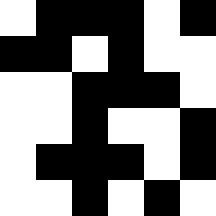[["white", "black", "black", "black", "white", "black"], ["black", "black", "white", "black", "white", "white"], ["white", "white", "black", "black", "black", "white"], ["white", "white", "black", "white", "white", "black"], ["white", "black", "black", "black", "white", "black"], ["white", "white", "black", "white", "black", "white"]]